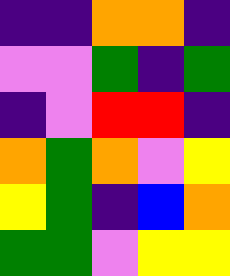[["indigo", "indigo", "orange", "orange", "indigo"], ["violet", "violet", "green", "indigo", "green"], ["indigo", "violet", "red", "red", "indigo"], ["orange", "green", "orange", "violet", "yellow"], ["yellow", "green", "indigo", "blue", "orange"], ["green", "green", "violet", "yellow", "yellow"]]